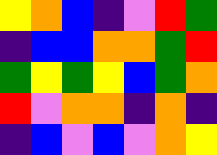[["yellow", "orange", "blue", "indigo", "violet", "red", "green"], ["indigo", "blue", "blue", "orange", "orange", "green", "red"], ["green", "yellow", "green", "yellow", "blue", "green", "orange"], ["red", "violet", "orange", "orange", "indigo", "orange", "indigo"], ["indigo", "blue", "violet", "blue", "violet", "orange", "yellow"]]